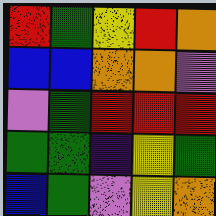[["red", "green", "yellow", "red", "orange"], ["blue", "blue", "orange", "orange", "violet"], ["violet", "green", "red", "red", "red"], ["green", "green", "indigo", "yellow", "green"], ["blue", "green", "violet", "yellow", "orange"]]